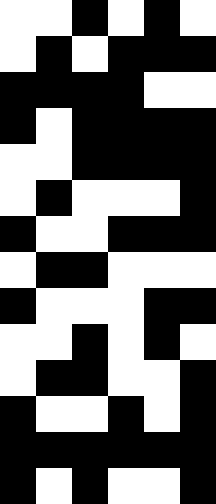[["white", "white", "black", "white", "black", "white"], ["white", "black", "white", "black", "black", "black"], ["black", "black", "black", "black", "white", "white"], ["black", "white", "black", "black", "black", "black"], ["white", "white", "black", "black", "black", "black"], ["white", "black", "white", "white", "white", "black"], ["black", "white", "white", "black", "black", "black"], ["white", "black", "black", "white", "white", "white"], ["black", "white", "white", "white", "black", "black"], ["white", "white", "black", "white", "black", "white"], ["white", "black", "black", "white", "white", "black"], ["black", "white", "white", "black", "white", "black"], ["black", "black", "black", "black", "black", "black"], ["black", "white", "black", "white", "white", "black"]]